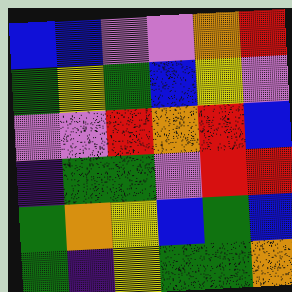[["blue", "blue", "violet", "violet", "orange", "red"], ["green", "yellow", "green", "blue", "yellow", "violet"], ["violet", "violet", "red", "orange", "red", "blue"], ["indigo", "green", "green", "violet", "red", "red"], ["green", "orange", "yellow", "blue", "green", "blue"], ["green", "indigo", "yellow", "green", "green", "orange"]]